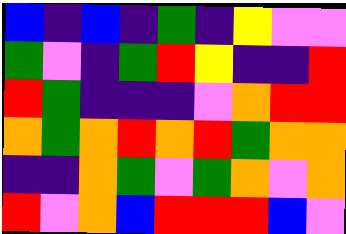[["blue", "indigo", "blue", "indigo", "green", "indigo", "yellow", "violet", "violet"], ["green", "violet", "indigo", "green", "red", "yellow", "indigo", "indigo", "red"], ["red", "green", "indigo", "indigo", "indigo", "violet", "orange", "red", "red"], ["orange", "green", "orange", "red", "orange", "red", "green", "orange", "orange"], ["indigo", "indigo", "orange", "green", "violet", "green", "orange", "violet", "orange"], ["red", "violet", "orange", "blue", "red", "red", "red", "blue", "violet"]]